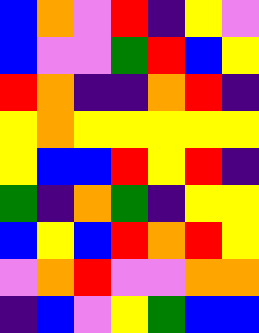[["blue", "orange", "violet", "red", "indigo", "yellow", "violet"], ["blue", "violet", "violet", "green", "red", "blue", "yellow"], ["red", "orange", "indigo", "indigo", "orange", "red", "indigo"], ["yellow", "orange", "yellow", "yellow", "yellow", "yellow", "yellow"], ["yellow", "blue", "blue", "red", "yellow", "red", "indigo"], ["green", "indigo", "orange", "green", "indigo", "yellow", "yellow"], ["blue", "yellow", "blue", "red", "orange", "red", "yellow"], ["violet", "orange", "red", "violet", "violet", "orange", "orange"], ["indigo", "blue", "violet", "yellow", "green", "blue", "blue"]]